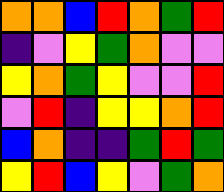[["orange", "orange", "blue", "red", "orange", "green", "red"], ["indigo", "violet", "yellow", "green", "orange", "violet", "violet"], ["yellow", "orange", "green", "yellow", "violet", "violet", "red"], ["violet", "red", "indigo", "yellow", "yellow", "orange", "red"], ["blue", "orange", "indigo", "indigo", "green", "red", "green"], ["yellow", "red", "blue", "yellow", "violet", "green", "orange"]]